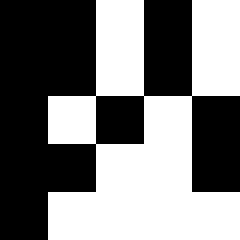[["black", "black", "white", "black", "white"], ["black", "black", "white", "black", "white"], ["black", "white", "black", "white", "black"], ["black", "black", "white", "white", "black"], ["black", "white", "white", "white", "white"]]